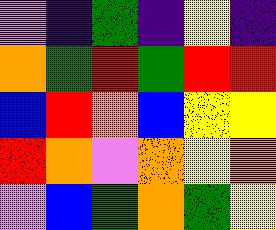[["violet", "indigo", "green", "indigo", "yellow", "indigo"], ["orange", "green", "red", "green", "red", "red"], ["blue", "red", "orange", "blue", "yellow", "yellow"], ["red", "orange", "violet", "orange", "yellow", "orange"], ["violet", "blue", "green", "orange", "green", "yellow"]]